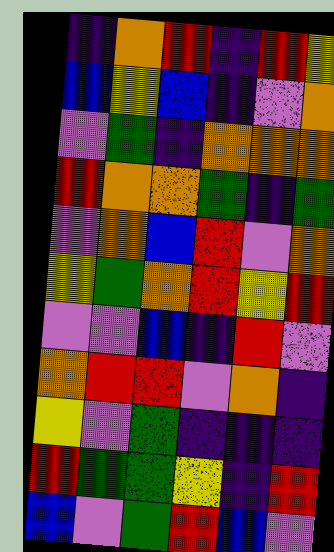[["indigo", "orange", "red", "indigo", "red", "yellow"], ["blue", "yellow", "blue", "indigo", "violet", "orange"], ["violet", "green", "indigo", "orange", "orange", "orange"], ["red", "orange", "orange", "green", "indigo", "green"], ["violet", "orange", "blue", "red", "violet", "orange"], ["yellow", "green", "orange", "red", "yellow", "red"], ["violet", "violet", "blue", "indigo", "red", "violet"], ["orange", "red", "red", "violet", "orange", "indigo"], ["yellow", "violet", "green", "indigo", "indigo", "indigo"], ["red", "green", "green", "yellow", "indigo", "red"], ["blue", "violet", "green", "red", "blue", "violet"]]